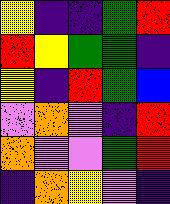[["yellow", "indigo", "indigo", "green", "red"], ["red", "yellow", "green", "green", "indigo"], ["yellow", "indigo", "red", "green", "blue"], ["violet", "orange", "violet", "indigo", "red"], ["orange", "violet", "violet", "green", "red"], ["indigo", "orange", "yellow", "violet", "indigo"]]